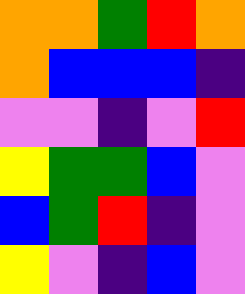[["orange", "orange", "green", "red", "orange"], ["orange", "blue", "blue", "blue", "indigo"], ["violet", "violet", "indigo", "violet", "red"], ["yellow", "green", "green", "blue", "violet"], ["blue", "green", "red", "indigo", "violet"], ["yellow", "violet", "indigo", "blue", "violet"]]